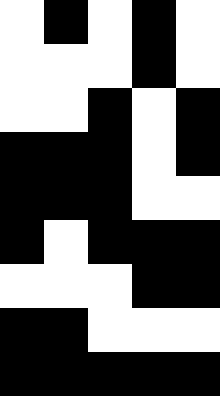[["white", "black", "white", "black", "white"], ["white", "white", "white", "black", "white"], ["white", "white", "black", "white", "black"], ["black", "black", "black", "white", "black"], ["black", "black", "black", "white", "white"], ["black", "white", "black", "black", "black"], ["white", "white", "white", "black", "black"], ["black", "black", "white", "white", "white"], ["black", "black", "black", "black", "black"]]